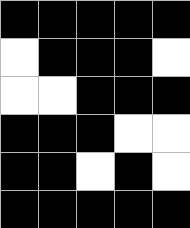[["black", "black", "black", "black", "black"], ["white", "black", "black", "black", "white"], ["white", "white", "black", "black", "black"], ["black", "black", "black", "white", "white"], ["black", "black", "white", "black", "white"], ["black", "black", "black", "black", "black"]]